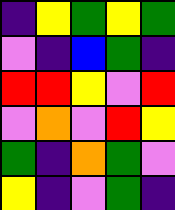[["indigo", "yellow", "green", "yellow", "green"], ["violet", "indigo", "blue", "green", "indigo"], ["red", "red", "yellow", "violet", "red"], ["violet", "orange", "violet", "red", "yellow"], ["green", "indigo", "orange", "green", "violet"], ["yellow", "indigo", "violet", "green", "indigo"]]